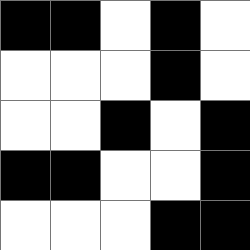[["black", "black", "white", "black", "white"], ["white", "white", "white", "black", "white"], ["white", "white", "black", "white", "black"], ["black", "black", "white", "white", "black"], ["white", "white", "white", "black", "black"]]